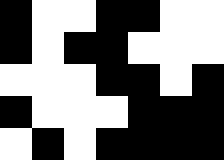[["black", "white", "white", "black", "black", "white", "white"], ["black", "white", "black", "black", "white", "white", "white"], ["white", "white", "white", "black", "black", "white", "black"], ["black", "white", "white", "white", "black", "black", "black"], ["white", "black", "white", "black", "black", "black", "black"]]